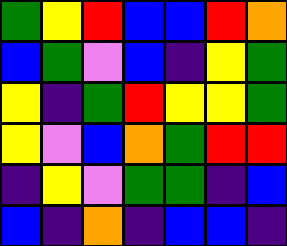[["green", "yellow", "red", "blue", "blue", "red", "orange"], ["blue", "green", "violet", "blue", "indigo", "yellow", "green"], ["yellow", "indigo", "green", "red", "yellow", "yellow", "green"], ["yellow", "violet", "blue", "orange", "green", "red", "red"], ["indigo", "yellow", "violet", "green", "green", "indigo", "blue"], ["blue", "indigo", "orange", "indigo", "blue", "blue", "indigo"]]